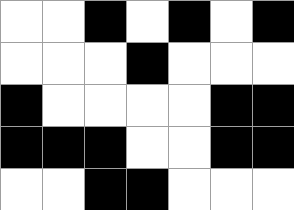[["white", "white", "black", "white", "black", "white", "black"], ["white", "white", "white", "black", "white", "white", "white"], ["black", "white", "white", "white", "white", "black", "black"], ["black", "black", "black", "white", "white", "black", "black"], ["white", "white", "black", "black", "white", "white", "white"]]